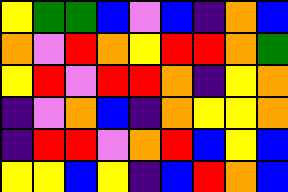[["yellow", "green", "green", "blue", "violet", "blue", "indigo", "orange", "blue"], ["orange", "violet", "red", "orange", "yellow", "red", "red", "orange", "green"], ["yellow", "red", "violet", "red", "red", "orange", "indigo", "yellow", "orange"], ["indigo", "violet", "orange", "blue", "indigo", "orange", "yellow", "yellow", "orange"], ["indigo", "red", "red", "violet", "orange", "red", "blue", "yellow", "blue"], ["yellow", "yellow", "blue", "yellow", "indigo", "blue", "red", "orange", "blue"]]